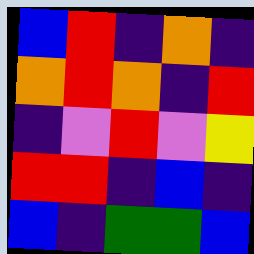[["blue", "red", "indigo", "orange", "indigo"], ["orange", "red", "orange", "indigo", "red"], ["indigo", "violet", "red", "violet", "yellow"], ["red", "red", "indigo", "blue", "indigo"], ["blue", "indigo", "green", "green", "blue"]]